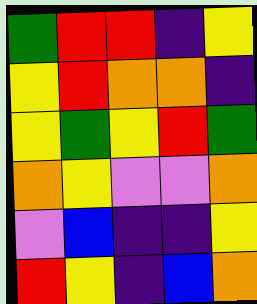[["green", "red", "red", "indigo", "yellow"], ["yellow", "red", "orange", "orange", "indigo"], ["yellow", "green", "yellow", "red", "green"], ["orange", "yellow", "violet", "violet", "orange"], ["violet", "blue", "indigo", "indigo", "yellow"], ["red", "yellow", "indigo", "blue", "orange"]]